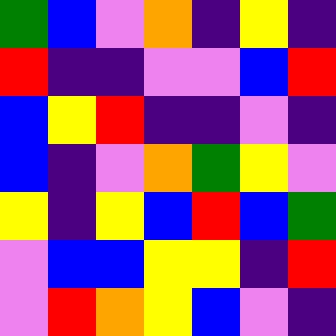[["green", "blue", "violet", "orange", "indigo", "yellow", "indigo"], ["red", "indigo", "indigo", "violet", "violet", "blue", "red"], ["blue", "yellow", "red", "indigo", "indigo", "violet", "indigo"], ["blue", "indigo", "violet", "orange", "green", "yellow", "violet"], ["yellow", "indigo", "yellow", "blue", "red", "blue", "green"], ["violet", "blue", "blue", "yellow", "yellow", "indigo", "red"], ["violet", "red", "orange", "yellow", "blue", "violet", "indigo"]]